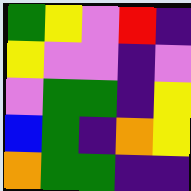[["green", "yellow", "violet", "red", "indigo"], ["yellow", "violet", "violet", "indigo", "violet"], ["violet", "green", "green", "indigo", "yellow"], ["blue", "green", "indigo", "orange", "yellow"], ["orange", "green", "green", "indigo", "indigo"]]